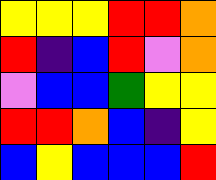[["yellow", "yellow", "yellow", "red", "red", "orange"], ["red", "indigo", "blue", "red", "violet", "orange"], ["violet", "blue", "blue", "green", "yellow", "yellow"], ["red", "red", "orange", "blue", "indigo", "yellow"], ["blue", "yellow", "blue", "blue", "blue", "red"]]